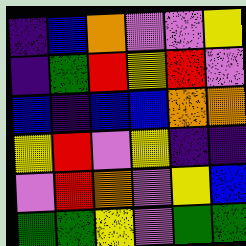[["indigo", "blue", "orange", "violet", "violet", "yellow"], ["indigo", "green", "red", "yellow", "red", "violet"], ["blue", "indigo", "blue", "blue", "orange", "orange"], ["yellow", "red", "violet", "yellow", "indigo", "indigo"], ["violet", "red", "orange", "violet", "yellow", "blue"], ["green", "green", "yellow", "violet", "green", "green"]]